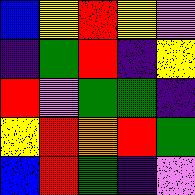[["blue", "yellow", "red", "yellow", "violet"], ["indigo", "green", "red", "indigo", "yellow"], ["red", "violet", "green", "green", "indigo"], ["yellow", "red", "orange", "red", "green"], ["blue", "red", "green", "indigo", "violet"]]